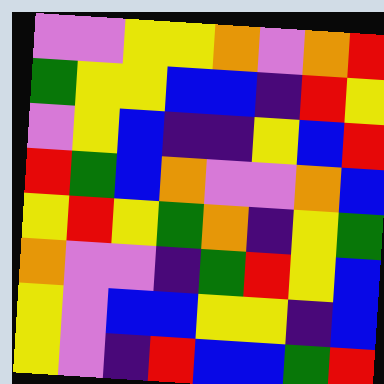[["violet", "violet", "yellow", "yellow", "orange", "violet", "orange", "red"], ["green", "yellow", "yellow", "blue", "blue", "indigo", "red", "yellow"], ["violet", "yellow", "blue", "indigo", "indigo", "yellow", "blue", "red"], ["red", "green", "blue", "orange", "violet", "violet", "orange", "blue"], ["yellow", "red", "yellow", "green", "orange", "indigo", "yellow", "green"], ["orange", "violet", "violet", "indigo", "green", "red", "yellow", "blue"], ["yellow", "violet", "blue", "blue", "yellow", "yellow", "indigo", "blue"], ["yellow", "violet", "indigo", "red", "blue", "blue", "green", "red"]]